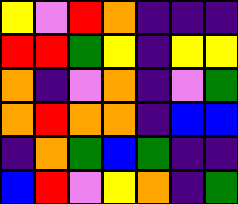[["yellow", "violet", "red", "orange", "indigo", "indigo", "indigo"], ["red", "red", "green", "yellow", "indigo", "yellow", "yellow"], ["orange", "indigo", "violet", "orange", "indigo", "violet", "green"], ["orange", "red", "orange", "orange", "indigo", "blue", "blue"], ["indigo", "orange", "green", "blue", "green", "indigo", "indigo"], ["blue", "red", "violet", "yellow", "orange", "indigo", "green"]]